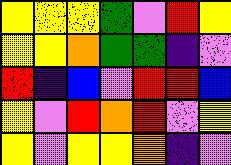[["yellow", "yellow", "yellow", "green", "violet", "red", "yellow"], ["yellow", "yellow", "orange", "green", "green", "indigo", "violet"], ["red", "indigo", "blue", "violet", "red", "red", "blue"], ["yellow", "violet", "red", "orange", "red", "violet", "yellow"], ["yellow", "violet", "yellow", "yellow", "orange", "indigo", "violet"]]